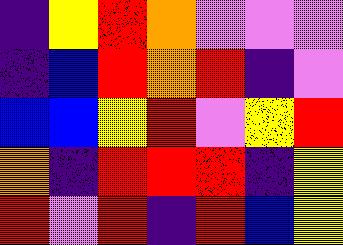[["indigo", "yellow", "red", "orange", "violet", "violet", "violet"], ["indigo", "blue", "red", "orange", "red", "indigo", "violet"], ["blue", "blue", "yellow", "red", "violet", "yellow", "red"], ["orange", "indigo", "red", "red", "red", "indigo", "yellow"], ["red", "violet", "red", "indigo", "red", "blue", "yellow"]]